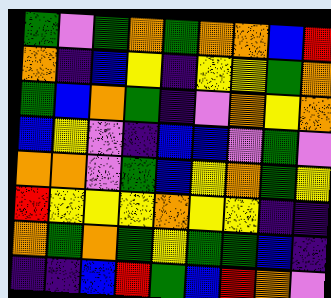[["green", "violet", "green", "orange", "green", "orange", "orange", "blue", "red"], ["orange", "indigo", "blue", "yellow", "indigo", "yellow", "yellow", "green", "orange"], ["green", "blue", "orange", "green", "indigo", "violet", "orange", "yellow", "orange"], ["blue", "yellow", "violet", "indigo", "blue", "blue", "violet", "green", "violet"], ["orange", "orange", "violet", "green", "blue", "yellow", "orange", "green", "yellow"], ["red", "yellow", "yellow", "yellow", "orange", "yellow", "yellow", "indigo", "indigo"], ["orange", "green", "orange", "green", "yellow", "green", "green", "blue", "indigo"], ["indigo", "indigo", "blue", "red", "green", "blue", "red", "orange", "violet"]]